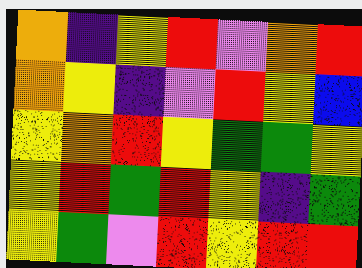[["orange", "indigo", "yellow", "red", "violet", "orange", "red"], ["orange", "yellow", "indigo", "violet", "red", "yellow", "blue"], ["yellow", "orange", "red", "yellow", "green", "green", "yellow"], ["yellow", "red", "green", "red", "yellow", "indigo", "green"], ["yellow", "green", "violet", "red", "yellow", "red", "red"]]